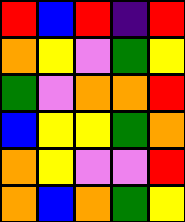[["red", "blue", "red", "indigo", "red"], ["orange", "yellow", "violet", "green", "yellow"], ["green", "violet", "orange", "orange", "red"], ["blue", "yellow", "yellow", "green", "orange"], ["orange", "yellow", "violet", "violet", "red"], ["orange", "blue", "orange", "green", "yellow"]]